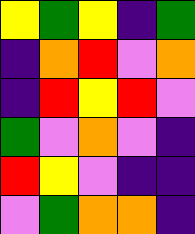[["yellow", "green", "yellow", "indigo", "green"], ["indigo", "orange", "red", "violet", "orange"], ["indigo", "red", "yellow", "red", "violet"], ["green", "violet", "orange", "violet", "indigo"], ["red", "yellow", "violet", "indigo", "indigo"], ["violet", "green", "orange", "orange", "indigo"]]